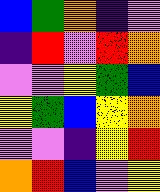[["blue", "green", "orange", "indigo", "violet"], ["indigo", "red", "violet", "red", "orange"], ["violet", "violet", "yellow", "green", "blue"], ["yellow", "green", "blue", "yellow", "orange"], ["violet", "violet", "indigo", "yellow", "red"], ["orange", "red", "blue", "violet", "yellow"]]